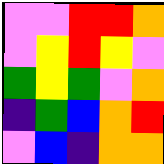[["violet", "violet", "red", "red", "orange"], ["violet", "yellow", "red", "yellow", "violet"], ["green", "yellow", "green", "violet", "orange"], ["indigo", "green", "blue", "orange", "red"], ["violet", "blue", "indigo", "orange", "orange"]]